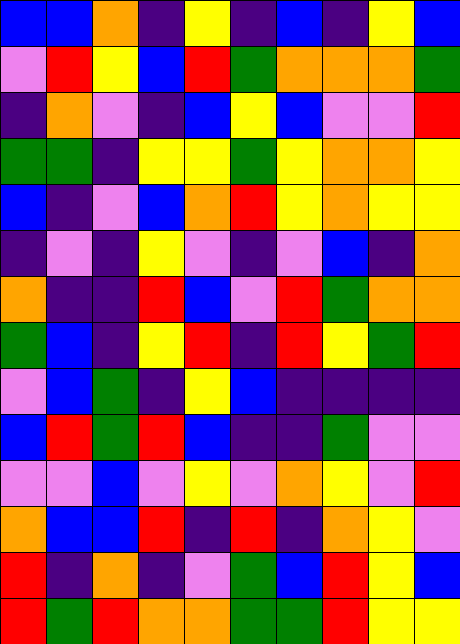[["blue", "blue", "orange", "indigo", "yellow", "indigo", "blue", "indigo", "yellow", "blue"], ["violet", "red", "yellow", "blue", "red", "green", "orange", "orange", "orange", "green"], ["indigo", "orange", "violet", "indigo", "blue", "yellow", "blue", "violet", "violet", "red"], ["green", "green", "indigo", "yellow", "yellow", "green", "yellow", "orange", "orange", "yellow"], ["blue", "indigo", "violet", "blue", "orange", "red", "yellow", "orange", "yellow", "yellow"], ["indigo", "violet", "indigo", "yellow", "violet", "indigo", "violet", "blue", "indigo", "orange"], ["orange", "indigo", "indigo", "red", "blue", "violet", "red", "green", "orange", "orange"], ["green", "blue", "indigo", "yellow", "red", "indigo", "red", "yellow", "green", "red"], ["violet", "blue", "green", "indigo", "yellow", "blue", "indigo", "indigo", "indigo", "indigo"], ["blue", "red", "green", "red", "blue", "indigo", "indigo", "green", "violet", "violet"], ["violet", "violet", "blue", "violet", "yellow", "violet", "orange", "yellow", "violet", "red"], ["orange", "blue", "blue", "red", "indigo", "red", "indigo", "orange", "yellow", "violet"], ["red", "indigo", "orange", "indigo", "violet", "green", "blue", "red", "yellow", "blue"], ["red", "green", "red", "orange", "orange", "green", "green", "red", "yellow", "yellow"]]